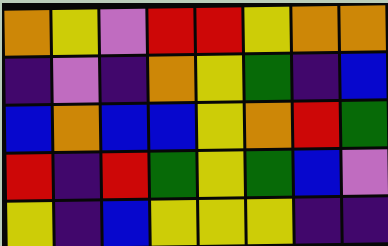[["orange", "yellow", "violet", "red", "red", "yellow", "orange", "orange"], ["indigo", "violet", "indigo", "orange", "yellow", "green", "indigo", "blue"], ["blue", "orange", "blue", "blue", "yellow", "orange", "red", "green"], ["red", "indigo", "red", "green", "yellow", "green", "blue", "violet"], ["yellow", "indigo", "blue", "yellow", "yellow", "yellow", "indigo", "indigo"]]